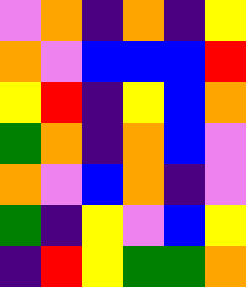[["violet", "orange", "indigo", "orange", "indigo", "yellow"], ["orange", "violet", "blue", "blue", "blue", "red"], ["yellow", "red", "indigo", "yellow", "blue", "orange"], ["green", "orange", "indigo", "orange", "blue", "violet"], ["orange", "violet", "blue", "orange", "indigo", "violet"], ["green", "indigo", "yellow", "violet", "blue", "yellow"], ["indigo", "red", "yellow", "green", "green", "orange"]]